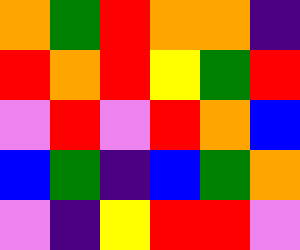[["orange", "green", "red", "orange", "orange", "indigo"], ["red", "orange", "red", "yellow", "green", "red"], ["violet", "red", "violet", "red", "orange", "blue"], ["blue", "green", "indigo", "blue", "green", "orange"], ["violet", "indigo", "yellow", "red", "red", "violet"]]